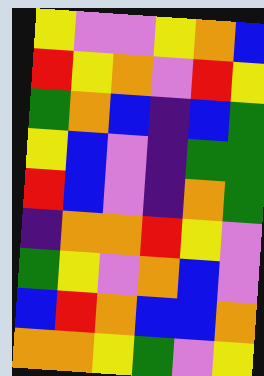[["yellow", "violet", "violet", "yellow", "orange", "blue"], ["red", "yellow", "orange", "violet", "red", "yellow"], ["green", "orange", "blue", "indigo", "blue", "green"], ["yellow", "blue", "violet", "indigo", "green", "green"], ["red", "blue", "violet", "indigo", "orange", "green"], ["indigo", "orange", "orange", "red", "yellow", "violet"], ["green", "yellow", "violet", "orange", "blue", "violet"], ["blue", "red", "orange", "blue", "blue", "orange"], ["orange", "orange", "yellow", "green", "violet", "yellow"]]